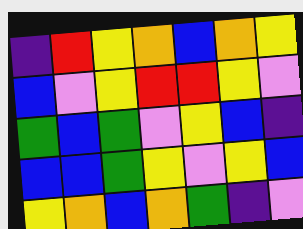[["indigo", "red", "yellow", "orange", "blue", "orange", "yellow"], ["blue", "violet", "yellow", "red", "red", "yellow", "violet"], ["green", "blue", "green", "violet", "yellow", "blue", "indigo"], ["blue", "blue", "green", "yellow", "violet", "yellow", "blue"], ["yellow", "orange", "blue", "orange", "green", "indigo", "violet"]]